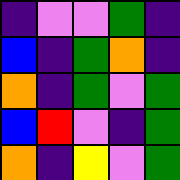[["indigo", "violet", "violet", "green", "indigo"], ["blue", "indigo", "green", "orange", "indigo"], ["orange", "indigo", "green", "violet", "green"], ["blue", "red", "violet", "indigo", "green"], ["orange", "indigo", "yellow", "violet", "green"]]